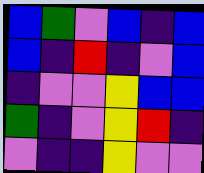[["blue", "green", "violet", "blue", "indigo", "blue"], ["blue", "indigo", "red", "indigo", "violet", "blue"], ["indigo", "violet", "violet", "yellow", "blue", "blue"], ["green", "indigo", "violet", "yellow", "red", "indigo"], ["violet", "indigo", "indigo", "yellow", "violet", "violet"]]